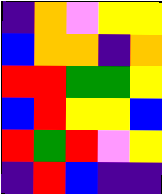[["indigo", "orange", "violet", "yellow", "yellow"], ["blue", "orange", "orange", "indigo", "orange"], ["red", "red", "green", "green", "yellow"], ["blue", "red", "yellow", "yellow", "blue"], ["red", "green", "red", "violet", "yellow"], ["indigo", "red", "blue", "indigo", "indigo"]]